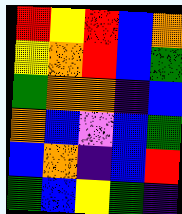[["red", "yellow", "red", "blue", "orange"], ["yellow", "orange", "red", "blue", "green"], ["green", "orange", "orange", "indigo", "blue"], ["orange", "blue", "violet", "blue", "green"], ["blue", "orange", "indigo", "blue", "red"], ["green", "blue", "yellow", "green", "indigo"]]